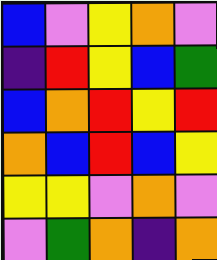[["blue", "violet", "yellow", "orange", "violet"], ["indigo", "red", "yellow", "blue", "green"], ["blue", "orange", "red", "yellow", "red"], ["orange", "blue", "red", "blue", "yellow"], ["yellow", "yellow", "violet", "orange", "violet"], ["violet", "green", "orange", "indigo", "orange"]]